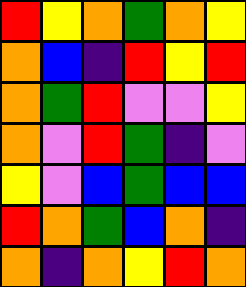[["red", "yellow", "orange", "green", "orange", "yellow"], ["orange", "blue", "indigo", "red", "yellow", "red"], ["orange", "green", "red", "violet", "violet", "yellow"], ["orange", "violet", "red", "green", "indigo", "violet"], ["yellow", "violet", "blue", "green", "blue", "blue"], ["red", "orange", "green", "blue", "orange", "indigo"], ["orange", "indigo", "orange", "yellow", "red", "orange"]]